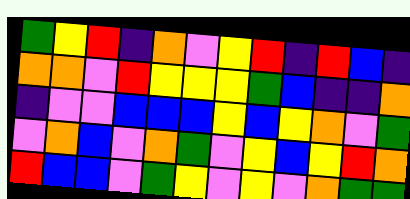[["green", "yellow", "red", "indigo", "orange", "violet", "yellow", "red", "indigo", "red", "blue", "indigo"], ["orange", "orange", "violet", "red", "yellow", "yellow", "yellow", "green", "blue", "indigo", "indigo", "orange"], ["indigo", "violet", "violet", "blue", "blue", "blue", "yellow", "blue", "yellow", "orange", "violet", "green"], ["violet", "orange", "blue", "violet", "orange", "green", "violet", "yellow", "blue", "yellow", "red", "orange"], ["red", "blue", "blue", "violet", "green", "yellow", "violet", "yellow", "violet", "orange", "green", "green"]]